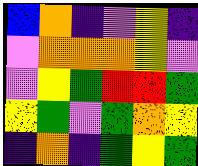[["blue", "orange", "indigo", "violet", "yellow", "indigo"], ["violet", "orange", "orange", "orange", "yellow", "violet"], ["violet", "yellow", "green", "red", "red", "green"], ["yellow", "green", "violet", "green", "orange", "yellow"], ["indigo", "orange", "indigo", "green", "yellow", "green"]]